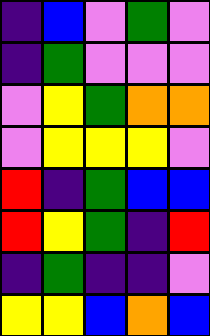[["indigo", "blue", "violet", "green", "violet"], ["indigo", "green", "violet", "violet", "violet"], ["violet", "yellow", "green", "orange", "orange"], ["violet", "yellow", "yellow", "yellow", "violet"], ["red", "indigo", "green", "blue", "blue"], ["red", "yellow", "green", "indigo", "red"], ["indigo", "green", "indigo", "indigo", "violet"], ["yellow", "yellow", "blue", "orange", "blue"]]